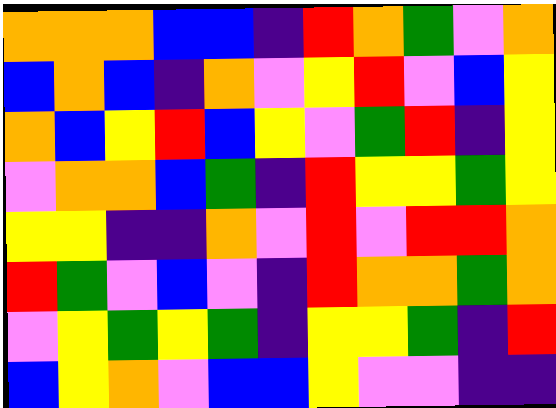[["orange", "orange", "orange", "blue", "blue", "indigo", "red", "orange", "green", "violet", "orange"], ["blue", "orange", "blue", "indigo", "orange", "violet", "yellow", "red", "violet", "blue", "yellow"], ["orange", "blue", "yellow", "red", "blue", "yellow", "violet", "green", "red", "indigo", "yellow"], ["violet", "orange", "orange", "blue", "green", "indigo", "red", "yellow", "yellow", "green", "yellow"], ["yellow", "yellow", "indigo", "indigo", "orange", "violet", "red", "violet", "red", "red", "orange"], ["red", "green", "violet", "blue", "violet", "indigo", "red", "orange", "orange", "green", "orange"], ["violet", "yellow", "green", "yellow", "green", "indigo", "yellow", "yellow", "green", "indigo", "red"], ["blue", "yellow", "orange", "violet", "blue", "blue", "yellow", "violet", "violet", "indigo", "indigo"]]